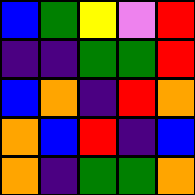[["blue", "green", "yellow", "violet", "red"], ["indigo", "indigo", "green", "green", "red"], ["blue", "orange", "indigo", "red", "orange"], ["orange", "blue", "red", "indigo", "blue"], ["orange", "indigo", "green", "green", "orange"]]